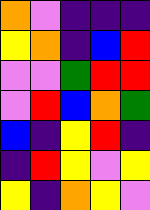[["orange", "violet", "indigo", "indigo", "indigo"], ["yellow", "orange", "indigo", "blue", "red"], ["violet", "violet", "green", "red", "red"], ["violet", "red", "blue", "orange", "green"], ["blue", "indigo", "yellow", "red", "indigo"], ["indigo", "red", "yellow", "violet", "yellow"], ["yellow", "indigo", "orange", "yellow", "violet"]]